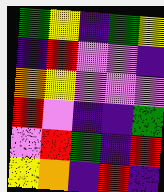[["green", "yellow", "indigo", "green", "yellow"], ["indigo", "red", "violet", "violet", "indigo"], ["orange", "yellow", "violet", "violet", "violet"], ["red", "violet", "indigo", "indigo", "green"], ["violet", "red", "green", "indigo", "red"], ["yellow", "orange", "indigo", "red", "indigo"]]